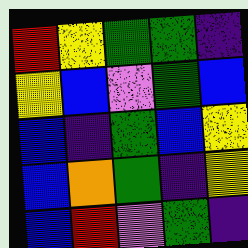[["red", "yellow", "green", "green", "indigo"], ["yellow", "blue", "violet", "green", "blue"], ["blue", "indigo", "green", "blue", "yellow"], ["blue", "orange", "green", "indigo", "yellow"], ["blue", "red", "violet", "green", "indigo"]]